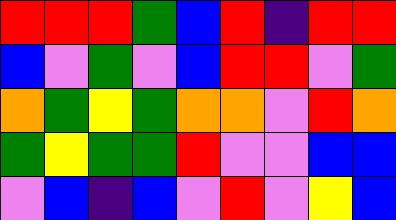[["red", "red", "red", "green", "blue", "red", "indigo", "red", "red"], ["blue", "violet", "green", "violet", "blue", "red", "red", "violet", "green"], ["orange", "green", "yellow", "green", "orange", "orange", "violet", "red", "orange"], ["green", "yellow", "green", "green", "red", "violet", "violet", "blue", "blue"], ["violet", "blue", "indigo", "blue", "violet", "red", "violet", "yellow", "blue"]]